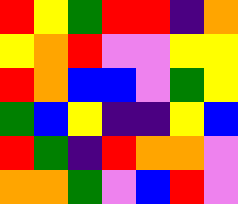[["red", "yellow", "green", "red", "red", "indigo", "orange"], ["yellow", "orange", "red", "violet", "violet", "yellow", "yellow"], ["red", "orange", "blue", "blue", "violet", "green", "yellow"], ["green", "blue", "yellow", "indigo", "indigo", "yellow", "blue"], ["red", "green", "indigo", "red", "orange", "orange", "violet"], ["orange", "orange", "green", "violet", "blue", "red", "violet"]]